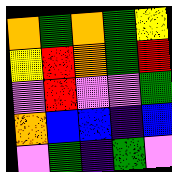[["orange", "green", "orange", "green", "yellow"], ["yellow", "red", "orange", "green", "red"], ["violet", "red", "violet", "violet", "green"], ["orange", "blue", "blue", "indigo", "blue"], ["violet", "green", "indigo", "green", "violet"]]